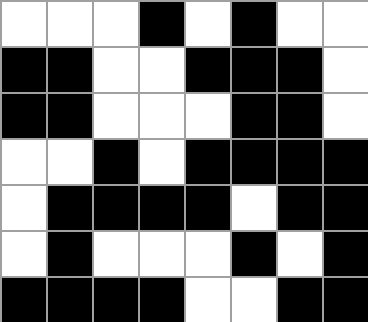[["white", "white", "white", "black", "white", "black", "white", "white"], ["black", "black", "white", "white", "black", "black", "black", "white"], ["black", "black", "white", "white", "white", "black", "black", "white"], ["white", "white", "black", "white", "black", "black", "black", "black"], ["white", "black", "black", "black", "black", "white", "black", "black"], ["white", "black", "white", "white", "white", "black", "white", "black"], ["black", "black", "black", "black", "white", "white", "black", "black"]]